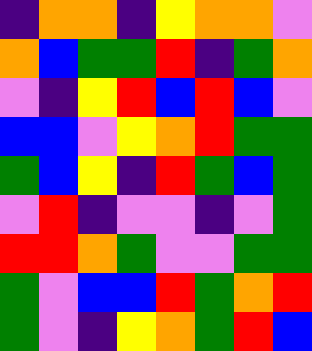[["indigo", "orange", "orange", "indigo", "yellow", "orange", "orange", "violet"], ["orange", "blue", "green", "green", "red", "indigo", "green", "orange"], ["violet", "indigo", "yellow", "red", "blue", "red", "blue", "violet"], ["blue", "blue", "violet", "yellow", "orange", "red", "green", "green"], ["green", "blue", "yellow", "indigo", "red", "green", "blue", "green"], ["violet", "red", "indigo", "violet", "violet", "indigo", "violet", "green"], ["red", "red", "orange", "green", "violet", "violet", "green", "green"], ["green", "violet", "blue", "blue", "red", "green", "orange", "red"], ["green", "violet", "indigo", "yellow", "orange", "green", "red", "blue"]]